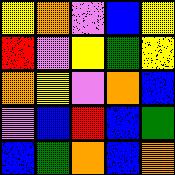[["yellow", "orange", "violet", "blue", "yellow"], ["red", "violet", "yellow", "green", "yellow"], ["orange", "yellow", "violet", "orange", "blue"], ["violet", "blue", "red", "blue", "green"], ["blue", "green", "orange", "blue", "orange"]]